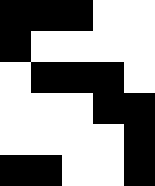[["black", "black", "black", "white", "white"], ["black", "white", "white", "white", "white"], ["white", "black", "black", "black", "white"], ["white", "white", "white", "black", "black"], ["white", "white", "white", "white", "black"], ["black", "black", "white", "white", "black"]]